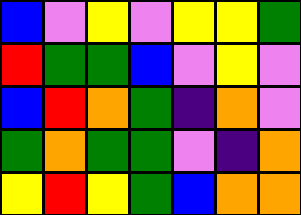[["blue", "violet", "yellow", "violet", "yellow", "yellow", "green"], ["red", "green", "green", "blue", "violet", "yellow", "violet"], ["blue", "red", "orange", "green", "indigo", "orange", "violet"], ["green", "orange", "green", "green", "violet", "indigo", "orange"], ["yellow", "red", "yellow", "green", "blue", "orange", "orange"]]